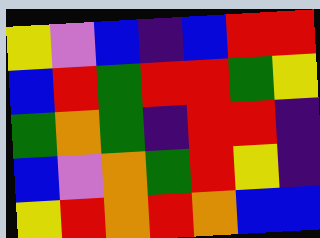[["yellow", "violet", "blue", "indigo", "blue", "red", "red"], ["blue", "red", "green", "red", "red", "green", "yellow"], ["green", "orange", "green", "indigo", "red", "red", "indigo"], ["blue", "violet", "orange", "green", "red", "yellow", "indigo"], ["yellow", "red", "orange", "red", "orange", "blue", "blue"]]